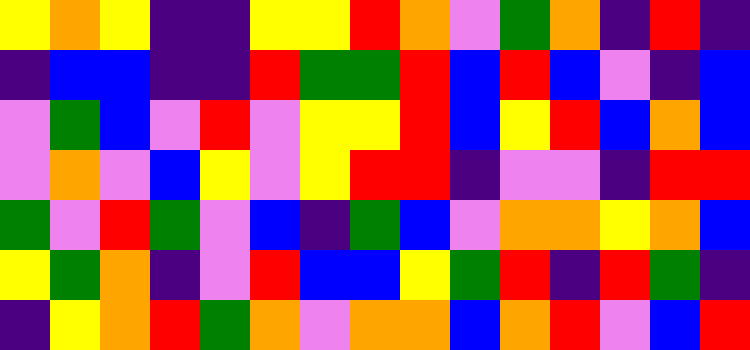[["yellow", "orange", "yellow", "indigo", "indigo", "yellow", "yellow", "red", "orange", "violet", "green", "orange", "indigo", "red", "indigo"], ["indigo", "blue", "blue", "indigo", "indigo", "red", "green", "green", "red", "blue", "red", "blue", "violet", "indigo", "blue"], ["violet", "green", "blue", "violet", "red", "violet", "yellow", "yellow", "red", "blue", "yellow", "red", "blue", "orange", "blue"], ["violet", "orange", "violet", "blue", "yellow", "violet", "yellow", "red", "red", "indigo", "violet", "violet", "indigo", "red", "red"], ["green", "violet", "red", "green", "violet", "blue", "indigo", "green", "blue", "violet", "orange", "orange", "yellow", "orange", "blue"], ["yellow", "green", "orange", "indigo", "violet", "red", "blue", "blue", "yellow", "green", "red", "indigo", "red", "green", "indigo"], ["indigo", "yellow", "orange", "red", "green", "orange", "violet", "orange", "orange", "blue", "orange", "red", "violet", "blue", "red"]]